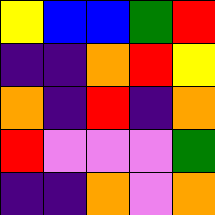[["yellow", "blue", "blue", "green", "red"], ["indigo", "indigo", "orange", "red", "yellow"], ["orange", "indigo", "red", "indigo", "orange"], ["red", "violet", "violet", "violet", "green"], ["indigo", "indigo", "orange", "violet", "orange"]]